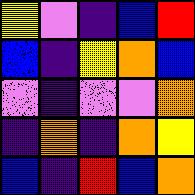[["yellow", "violet", "indigo", "blue", "red"], ["blue", "indigo", "yellow", "orange", "blue"], ["violet", "indigo", "violet", "violet", "orange"], ["indigo", "orange", "indigo", "orange", "yellow"], ["blue", "indigo", "red", "blue", "orange"]]